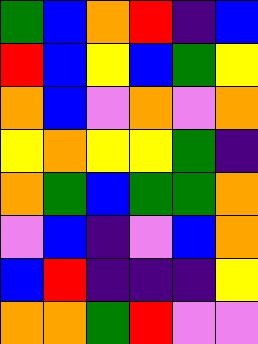[["green", "blue", "orange", "red", "indigo", "blue"], ["red", "blue", "yellow", "blue", "green", "yellow"], ["orange", "blue", "violet", "orange", "violet", "orange"], ["yellow", "orange", "yellow", "yellow", "green", "indigo"], ["orange", "green", "blue", "green", "green", "orange"], ["violet", "blue", "indigo", "violet", "blue", "orange"], ["blue", "red", "indigo", "indigo", "indigo", "yellow"], ["orange", "orange", "green", "red", "violet", "violet"]]